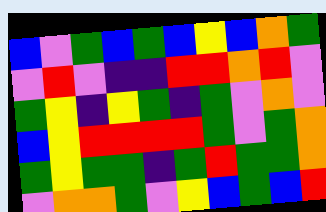[["blue", "violet", "green", "blue", "green", "blue", "yellow", "blue", "orange", "green"], ["violet", "red", "violet", "indigo", "indigo", "red", "red", "orange", "red", "violet"], ["green", "yellow", "indigo", "yellow", "green", "indigo", "green", "violet", "orange", "violet"], ["blue", "yellow", "red", "red", "red", "red", "green", "violet", "green", "orange"], ["green", "yellow", "green", "green", "indigo", "green", "red", "green", "green", "orange"], ["violet", "orange", "orange", "green", "violet", "yellow", "blue", "green", "blue", "red"]]